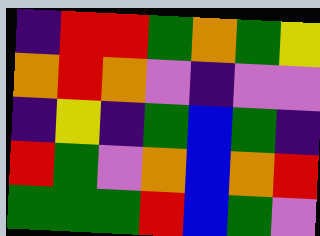[["indigo", "red", "red", "green", "orange", "green", "yellow"], ["orange", "red", "orange", "violet", "indigo", "violet", "violet"], ["indigo", "yellow", "indigo", "green", "blue", "green", "indigo"], ["red", "green", "violet", "orange", "blue", "orange", "red"], ["green", "green", "green", "red", "blue", "green", "violet"]]